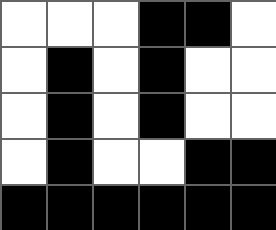[["white", "white", "white", "black", "black", "white"], ["white", "black", "white", "black", "white", "white"], ["white", "black", "white", "black", "white", "white"], ["white", "black", "white", "white", "black", "black"], ["black", "black", "black", "black", "black", "black"]]